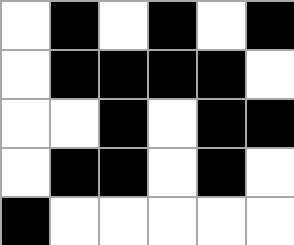[["white", "black", "white", "black", "white", "black"], ["white", "black", "black", "black", "black", "white"], ["white", "white", "black", "white", "black", "black"], ["white", "black", "black", "white", "black", "white"], ["black", "white", "white", "white", "white", "white"]]